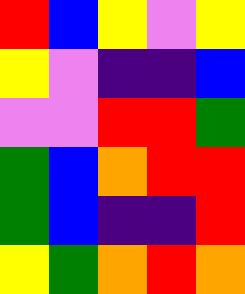[["red", "blue", "yellow", "violet", "yellow"], ["yellow", "violet", "indigo", "indigo", "blue"], ["violet", "violet", "red", "red", "green"], ["green", "blue", "orange", "red", "red"], ["green", "blue", "indigo", "indigo", "red"], ["yellow", "green", "orange", "red", "orange"]]